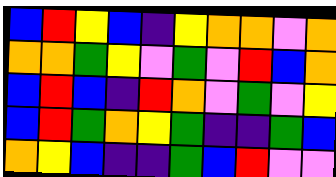[["blue", "red", "yellow", "blue", "indigo", "yellow", "orange", "orange", "violet", "orange"], ["orange", "orange", "green", "yellow", "violet", "green", "violet", "red", "blue", "orange"], ["blue", "red", "blue", "indigo", "red", "orange", "violet", "green", "violet", "yellow"], ["blue", "red", "green", "orange", "yellow", "green", "indigo", "indigo", "green", "blue"], ["orange", "yellow", "blue", "indigo", "indigo", "green", "blue", "red", "violet", "violet"]]